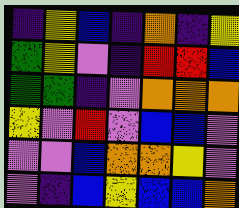[["indigo", "yellow", "blue", "indigo", "orange", "indigo", "yellow"], ["green", "yellow", "violet", "indigo", "red", "red", "blue"], ["green", "green", "indigo", "violet", "orange", "orange", "orange"], ["yellow", "violet", "red", "violet", "blue", "blue", "violet"], ["violet", "violet", "blue", "orange", "orange", "yellow", "violet"], ["violet", "indigo", "blue", "yellow", "blue", "blue", "orange"]]